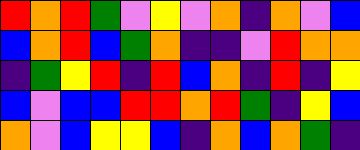[["red", "orange", "red", "green", "violet", "yellow", "violet", "orange", "indigo", "orange", "violet", "blue"], ["blue", "orange", "red", "blue", "green", "orange", "indigo", "indigo", "violet", "red", "orange", "orange"], ["indigo", "green", "yellow", "red", "indigo", "red", "blue", "orange", "indigo", "red", "indigo", "yellow"], ["blue", "violet", "blue", "blue", "red", "red", "orange", "red", "green", "indigo", "yellow", "blue"], ["orange", "violet", "blue", "yellow", "yellow", "blue", "indigo", "orange", "blue", "orange", "green", "indigo"]]